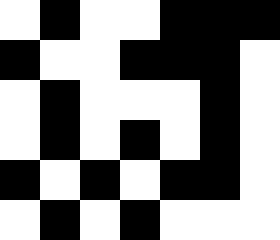[["white", "black", "white", "white", "black", "black", "black"], ["black", "white", "white", "black", "black", "black", "white"], ["white", "black", "white", "white", "white", "black", "white"], ["white", "black", "white", "black", "white", "black", "white"], ["black", "white", "black", "white", "black", "black", "white"], ["white", "black", "white", "black", "white", "white", "white"]]